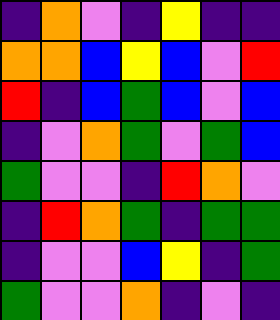[["indigo", "orange", "violet", "indigo", "yellow", "indigo", "indigo"], ["orange", "orange", "blue", "yellow", "blue", "violet", "red"], ["red", "indigo", "blue", "green", "blue", "violet", "blue"], ["indigo", "violet", "orange", "green", "violet", "green", "blue"], ["green", "violet", "violet", "indigo", "red", "orange", "violet"], ["indigo", "red", "orange", "green", "indigo", "green", "green"], ["indigo", "violet", "violet", "blue", "yellow", "indigo", "green"], ["green", "violet", "violet", "orange", "indigo", "violet", "indigo"]]